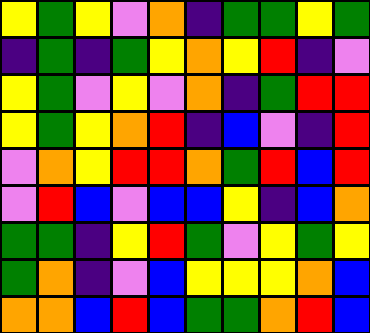[["yellow", "green", "yellow", "violet", "orange", "indigo", "green", "green", "yellow", "green"], ["indigo", "green", "indigo", "green", "yellow", "orange", "yellow", "red", "indigo", "violet"], ["yellow", "green", "violet", "yellow", "violet", "orange", "indigo", "green", "red", "red"], ["yellow", "green", "yellow", "orange", "red", "indigo", "blue", "violet", "indigo", "red"], ["violet", "orange", "yellow", "red", "red", "orange", "green", "red", "blue", "red"], ["violet", "red", "blue", "violet", "blue", "blue", "yellow", "indigo", "blue", "orange"], ["green", "green", "indigo", "yellow", "red", "green", "violet", "yellow", "green", "yellow"], ["green", "orange", "indigo", "violet", "blue", "yellow", "yellow", "yellow", "orange", "blue"], ["orange", "orange", "blue", "red", "blue", "green", "green", "orange", "red", "blue"]]